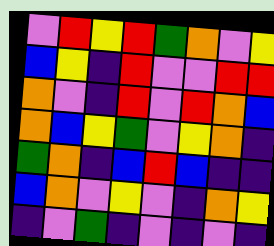[["violet", "red", "yellow", "red", "green", "orange", "violet", "yellow"], ["blue", "yellow", "indigo", "red", "violet", "violet", "red", "red"], ["orange", "violet", "indigo", "red", "violet", "red", "orange", "blue"], ["orange", "blue", "yellow", "green", "violet", "yellow", "orange", "indigo"], ["green", "orange", "indigo", "blue", "red", "blue", "indigo", "indigo"], ["blue", "orange", "violet", "yellow", "violet", "indigo", "orange", "yellow"], ["indigo", "violet", "green", "indigo", "violet", "indigo", "violet", "indigo"]]